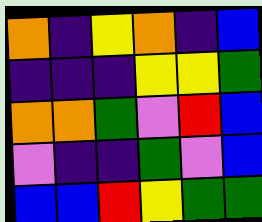[["orange", "indigo", "yellow", "orange", "indigo", "blue"], ["indigo", "indigo", "indigo", "yellow", "yellow", "green"], ["orange", "orange", "green", "violet", "red", "blue"], ["violet", "indigo", "indigo", "green", "violet", "blue"], ["blue", "blue", "red", "yellow", "green", "green"]]